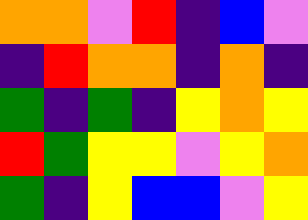[["orange", "orange", "violet", "red", "indigo", "blue", "violet"], ["indigo", "red", "orange", "orange", "indigo", "orange", "indigo"], ["green", "indigo", "green", "indigo", "yellow", "orange", "yellow"], ["red", "green", "yellow", "yellow", "violet", "yellow", "orange"], ["green", "indigo", "yellow", "blue", "blue", "violet", "yellow"]]